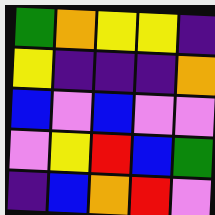[["green", "orange", "yellow", "yellow", "indigo"], ["yellow", "indigo", "indigo", "indigo", "orange"], ["blue", "violet", "blue", "violet", "violet"], ["violet", "yellow", "red", "blue", "green"], ["indigo", "blue", "orange", "red", "violet"]]